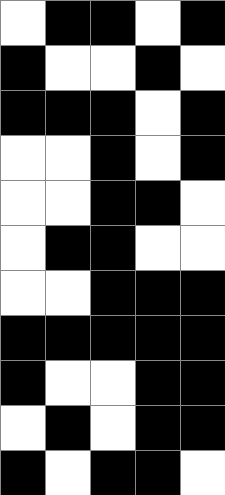[["white", "black", "black", "white", "black"], ["black", "white", "white", "black", "white"], ["black", "black", "black", "white", "black"], ["white", "white", "black", "white", "black"], ["white", "white", "black", "black", "white"], ["white", "black", "black", "white", "white"], ["white", "white", "black", "black", "black"], ["black", "black", "black", "black", "black"], ["black", "white", "white", "black", "black"], ["white", "black", "white", "black", "black"], ["black", "white", "black", "black", "white"]]